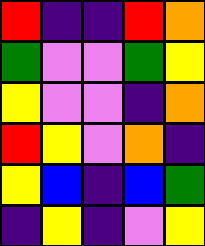[["red", "indigo", "indigo", "red", "orange"], ["green", "violet", "violet", "green", "yellow"], ["yellow", "violet", "violet", "indigo", "orange"], ["red", "yellow", "violet", "orange", "indigo"], ["yellow", "blue", "indigo", "blue", "green"], ["indigo", "yellow", "indigo", "violet", "yellow"]]